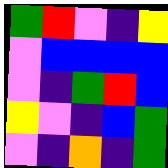[["green", "red", "violet", "indigo", "yellow"], ["violet", "blue", "blue", "blue", "blue"], ["violet", "indigo", "green", "red", "blue"], ["yellow", "violet", "indigo", "blue", "green"], ["violet", "indigo", "orange", "indigo", "green"]]